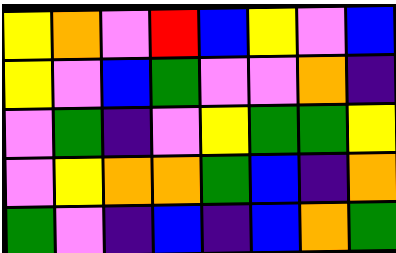[["yellow", "orange", "violet", "red", "blue", "yellow", "violet", "blue"], ["yellow", "violet", "blue", "green", "violet", "violet", "orange", "indigo"], ["violet", "green", "indigo", "violet", "yellow", "green", "green", "yellow"], ["violet", "yellow", "orange", "orange", "green", "blue", "indigo", "orange"], ["green", "violet", "indigo", "blue", "indigo", "blue", "orange", "green"]]